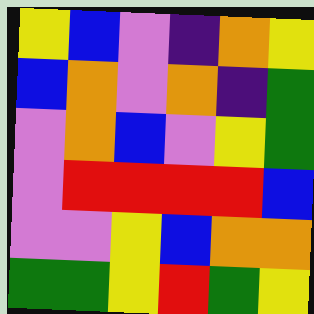[["yellow", "blue", "violet", "indigo", "orange", "yellow"], ["blue", "orange", "violet", "orange", "indigo", "green"], ["violet", "orange", "blue", "violet", "yellow", "green"], ["violet", "red", "red", "red", "red", "blue"], ["violet", "violet", "yellow", "blue", "orange", "orange"], ["green", "green", "yellow", "red", "green", "yellow"]]